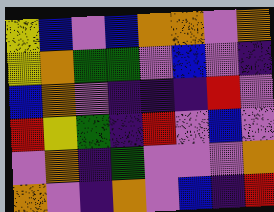[["yellow", "blue", "violet", "blue", "orange", "orange", "violet", "orange"], ["yellow", "orange", "green", "green", "violet", "blue", "violet", "indigo"], ["blue", "orange", "violet", "indigo", "indigo", "indigo", "red", "violet"], ["red", "yellow", "green", "indigo", "red", "violet", "blue", "violet"], ["violet", "orange", "indigo", "green", "violet", "violet", "violet", "orange"], ["orange", "violet", "indigo", "orange", "violet", "blue", "indigo", "red"]]